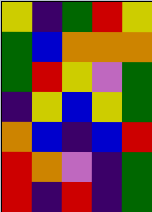[["yellow", "indigo", "green", "red", "yellow"], ["green", "blue", "orange", "orange", "orange"], ["green", "red", "yellow", "violet", "green"], ["indigo", "yellow", "blue", "yellow", "green"], ["orange", "blue", "indigo", "blue", "red"], ["red", "orange", "violet", "indigo", "green"], ["red", "indigo", "red", "indigo", "green"]]